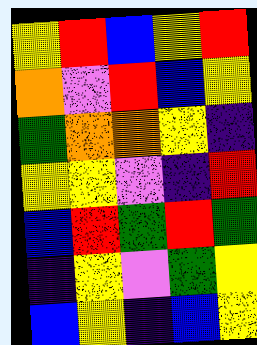[["yellow", "red", "blue", "yellow", "red"], ["orange", "violet", "red", "blue", "yellow"], ["green", "orange", "orange", "yellow", "indigo"], ["yellow", "yellow", "violet", "indigo", "red"], ["blue", "red", "green", "red", "green"], ["indigo", "yellow", "violet", "green", "yellow"], ["blue", "yellow", "indigo", "blue", "yellow"]]